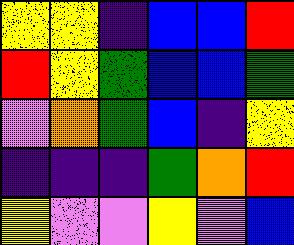[["yellow", "yellow", "indigo", "blue", "blue", "red"], ["red", "yellow", "green", "blue", "blue", "green"], ["violet", "orange", "green", "blue", "indigo", "yellow"], ["indigo", "indigo", "indigo", "green", "orange", "red"], ["yellow", "violet", "violet", "yellow", "violet", "blue"]]